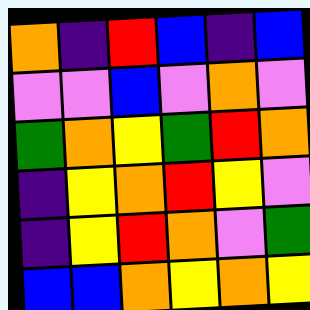[["orange", "indigo", "red", "blue", "indigo", "blue"], ["violet", "violet", "blue", "violet", "orange", "violet"], ["green", "orange", "yellow", "green", "red", "orange"], ["indigo", "yellow", "orange", "red", "yellow", "violet"], ["indigo", "yellow", "red", "orange", "violet", "green"], ["blue", "blue", "orange", "yellow", "orange", "yellow"]]